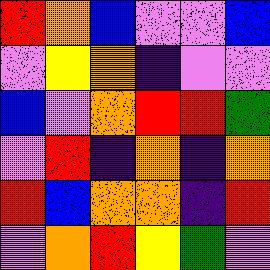[["red", "orange", "blue", "violet", "violet", "blue"], ["violet", "yellow", "orange", "indigo", "violet", "violet"], ["blue", "violet", "orange", "red", "red", "green"], ["violet", "red", "indigo", "orange", "indigo", "orange"], ["red", "blue", "orange", "orange", "indigo", "red"], ["violet", "orange", "red", "yellow", "green", "violet"]]